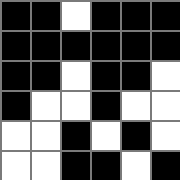[["black", "black", "white", "black", "black", "black"], ["black", "black", "black", "black", "black", "black"], ["black", "black", "white", "black", "black", "white"], ["black", "white", "white", "black", "white", "white"], ["white", "white", "black", "white", "black", "white"], ["white", "white", "black", "black", "white", "black"]]